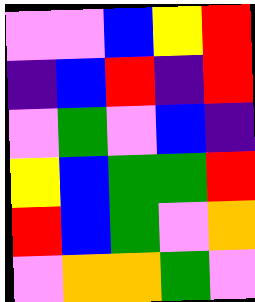[["violet", "violet", "blue", "yellow", "red"], ["indigo", "blue", "red", "indigo", "red"], ["violet", "green", "violet", "blue", "indigo"], ["yellow", "blue", "green", "green", "red"], ["red", "blue", "green", "violet", "orange"], ["violet", "orange", "orange", "green", "violet"]]